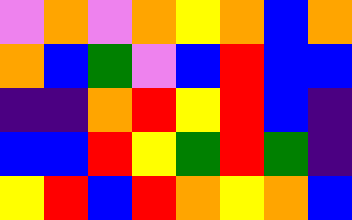[["violet", "orange", "violet", "orange", "yellow", "orange", "blue", "orange"], ["orange", "blue", "green", "violet", "blue", "red", "blue", "blue"], ["indigo", "indigo", "orange", "red", "yellow", "red", "blue", "indigo"], ["blue", "blue", "red", "yellow", "green", "red", "green", "indigo"], ["yellow", "red", "blue", "red", "orange", "yellow", "orange", "blue"]]